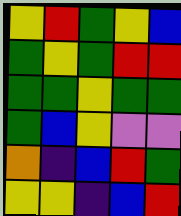[["yellow", "red", "green", "yellow", "blue"], ["green", "yellow", "green", "red", "red"], ["green", "green", "yellow", "green", "green"], ["green", "blue", "yellow", "violet", "violet"], ["orange", "indigo", "blue", "red", "green"], ["yellow", "yellow", "indigo", "blue", "red"]]